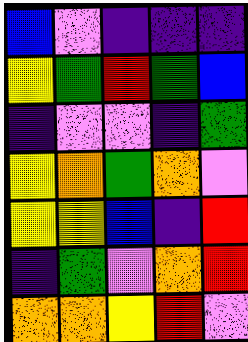[["blue", "violet", "indigo", "indigo", "indigo"], ["yellow", "green", "red", "green", "blue"], ["indigo", "violet", "violet", "indigo", "green"], ["yellow", "orange", "green", "orange", "violet"], ["yellow", "yellow", "blue", "indigo", "red"], ["indigo", "green", "violet", "orange", "red"], ["orange", "orange", "yellow", "red", "violet"]]